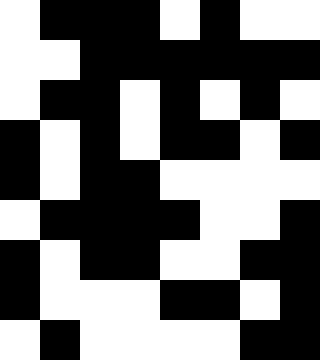[["white", "black", "black", "black", "white", "black", "white", "white"], ["white", "white", "black", "black", "black", "black", "black", "black"], ["white", "black", "black", "white", "black", "white", "black", "white"], ["black", "white", "black", "white", "black", "black", "white", "black"], ["black", "white", "black", "black", "white", "white", "white", "white"], ["white", "black", "black", "black", "black", "white", "white", "black"], ["black", "white", "black", "black", "white", "white", "black", "black"], ["black", "white", "white", "white", "black", "black", "white", "black"], ["white", "black", "white", "white", "white", "white", "black", "black"]]